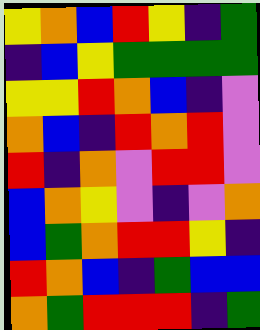[["yellow", "orange", "blue", "red", "yellow", "indigo", "green"], ["indigo", "blue", "yellow", "green", "green", "green", "green"], ["yellow", "yellow", "red", "orange", "blue", "indigo", "violet"], ["orange", "blue", "indigo", "red", "orange", "red", "violet"], ["red", "indigo", "orange", "violet", "red", "red", "violet"], ["blue", "orange", "yellow", "violet", "indigo", "violet", "orange"], ["blue", "green", "orange", "red", "red", "yellow", "indigo"], ["red", "orange", "blue", "indigo", "green", "blue", "blue"], ["orange", "green", "red", "red", "red", "indigo", "green"]]